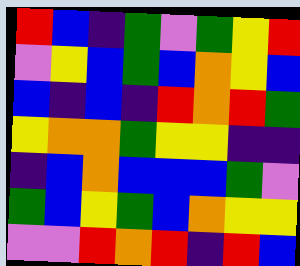[["red", "blue", "indigo", "green", "violet", "green", "yellow", "red"], ["violet", "yellow", "blue", "green", "blue", "orange", "yellow", "blue"], ["blue", "indigo", "blue", "indigo", "red", "orange", "red", "green"], ["yellow", "orange", "orange", "green", "yellow", "yellow", "indigo", "indigo"], ["indigo", "blue", "orange", "blue", "blue", "blue", "green", "violet"], ["green", "blue", "yellow", "green", "blue", "orange", "yellow", "yellow"], ["violet", "violet", "red", "orange", "red", "indigo", "red", "blue"]]